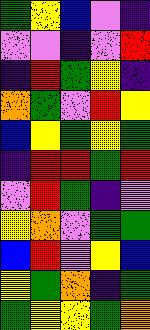[["green", "yellow", "blue", "violet", "indigo"], ["violet", "violet", "indigo", "violet", "red"], ["indigo", "red", "green", "yellow", "indigo"], ["orange", "green", "violet", "red", "yellow"], ["blue", "yellow", "green", "yellow", "green"], ["indigo", "red", "red", "green", "red"], ["violet", "red", "green", "indigo", "violet"], ["yellow", "orange", "violet", "green", "green"], ["blue", "red", "violet", "yellow", "blue"], ["yellow", "green", "orange", "indigo", "green"], ["green", "yellow", "yellow", "green", "orange"]]